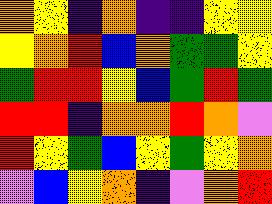[["orange", "yellow", "indigo", "orange", "indigo", "indigo", "yellow", "yellow"], ["yellow", "orange", "red", "blue", "orange", "green", "green", "yellow"], ["green", "red", "red", "yellow", "blue", "green", "red", "green"], ["red", "red", "indigo", "orange", "orange", "red", "orange", "violet"], ["red", "yellow", "green", "blue", "yellow", "green", "yellow", "orange"], ["violet", "blue", "yellow", "orange", "indigo", "violet", "orange", "red"]]